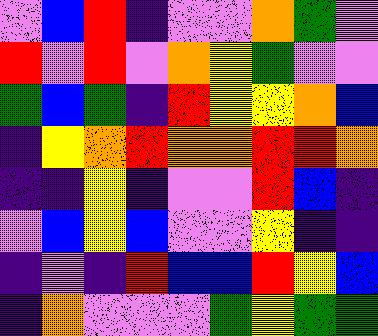[["violet", "blue", "red", "indigo", "violet", "violet", "orange", "green", "violet"], ["red", "violet", "red", "violet", "orange", "yellow", "green", "violet", "violet"], ["green", "blue", "green", "indigo", "red", "yellow", "yellow", "orange", "blue"], ["indigo", "yellow", "orange", "red", "orange", "orange", "red", "red", "orange"], ["indigo", "indigo", "yellow", "indigo", "violet", "violet", "red", "blue", "indigo"], ["violet", "blue", "yellow", "blue", "violet", "violet", "yellow", "indigo", "indigo"], ["indigo", "violet", "indigo", "red", "blue", "blue", "red", "yellow", "blue"], ["indigo", "orange", "violet", "violet", "violet", "green", "yellow", "green", "green"]]